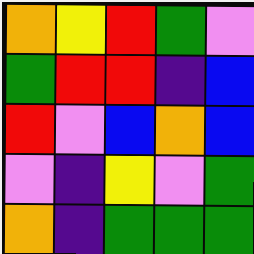[["orange", "yellow", "red", "green", "violet"], ["green", "red", "red", "indigo", "blue"], ["red", "violet", "blue", "orange", "blue"], ["violet", "indigo", "yellow", "violet", "green"], ["orange", "indigo", "green", "green", "green"]]